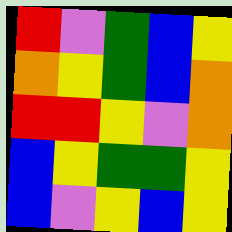[["red", "violet", "green", "blue", "yellow"], ["orange", "yellow", "green", "blue", "orange"], ["red", "red", "yellow", "violet", "orange"], ["blue", "yellow", "green", "green", "yellow"], ["blue", "violet", "yellow", "blue", "yellow"]]